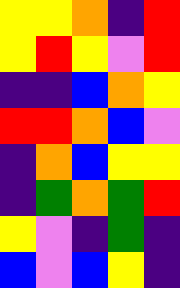[["yellow", "yellow", "orange", "indigo", "red"], ["yellow", "red", "yellow", "violet", "red"], ["indigo", "indigo", "blue", "orange", "yellow"], ["red", "red", "orange", "blue", "violet"], ["indigo", "orange", "blue", "yellow", "yellow"], ["indigo", "green", "orange", "green", "red"], ["yellow", "violet", "indigo", "green", "indigo"], ["blue", "violet", "blue", "yellow", "indigo"]]